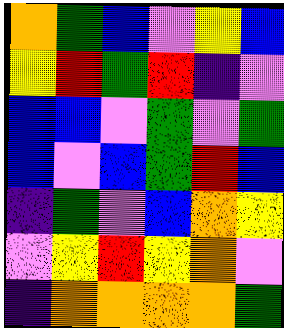[["orange", "green", "blue", "violet", "yellow", "blue"], ["yellow", "red", "green", "red", "indigo", "violet"], ["blue", "blue", "violet", "green", "violet", "green"], ["blue", "violet", "blue", "green", "red", "blue"], ["indigo", "green", "violet", "blue", "orange", "yellow"], ["violet", "yellow", "red", "yellow", "orange", "violet"], ["indigo", "orange", "orange", "orange", "orange", "green"]]